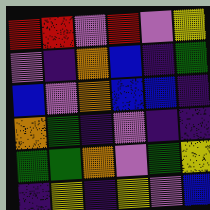[["red", "red", "violet", "red", "violet", "yellow"], ["violet", "indigo", "orange", "blue", "indigo", "green"], ["blue", "violet", "orange", "blue", "blue", "indigo"], ["orange", "green", "indigo", "violet", "indigo", "indigo"], ["green", "green", "orange", "violet", "green", "yellow"], ["indigo", "yellow", "indigo", "yellow", "violet", "blue"]]